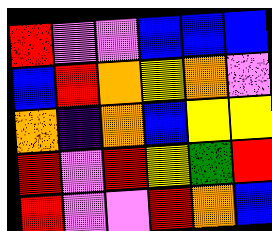[["red", "violet", "violet", "blue", "blue", "blue"], ["blue", "red", "orange", "yellow", "orange", "violet"], ["orange", "indigo", "orange", "blue", "yellow", "yellow"], ["red", "violet", "red", "yellow", "green", "red"], ["red", "violet", "violet", "red", "orange", "blue"]]